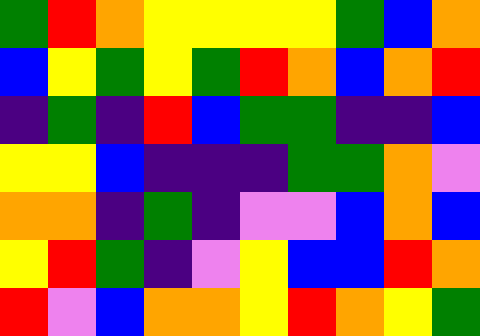[["green", "red", "orange", "yellow", "yellow", "yellow", "yellow", "green", "blue", "orange"], ["blue", "yellow", "green", "yellow", "green", "red", "orange", "blue", "orange", "red"], ["indigo", "green", "indigo", "red", "blue", "green", "green", "indigo", "indigo", "blue"], ["yellow", "yellow", "blue", "indigo", "indigo", "indigo", "green", "green", "orange", "violet"], ["orange", "orange", "indigo", "green", "indigo", "violet", "violet", "blue", "orange", "blue"], ["yellow", "red", "green", "indigo", "violet", "yellow", "blue", "blue", "red", "orange"], ["red", "violet", "blue", "orange", "orange", "yellow", "red", "orange", "yellow", "green"]]